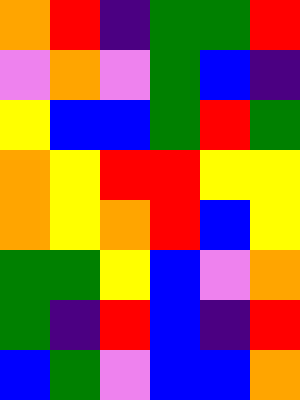[["orange", "red", "indigo", "green", "green", "red"], ["violet", "orange", "violet", "green", "blue", "indigo"], ["yellow", "blue", "blue", "green", "red", "green"], ["orange", "yellow", "red", "red", "yellow", "yellow"], ["orange", "yellow", "orange", "red", "blue", "yellow"], ["green", "green", "yellow", "blue", "violet", "orange"], ["green", "indigo", "red", "blue", "indigo", "red"], ["blue", "green", "violet", "blue", "blue", "orange"]]